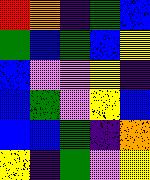[["red", "orange", "indigo", "green", "blue"], ["green", "blue", "green", "blue", "yellow"], ["blue", "violet", "violet", "yellow", "indigo"], ["blue", "green", "violet", "yellow", "blue"], ["blue", "blue", "green", "indigo", "orange"], ["yellow", "indigo", "green", "violet", "yellow"]]